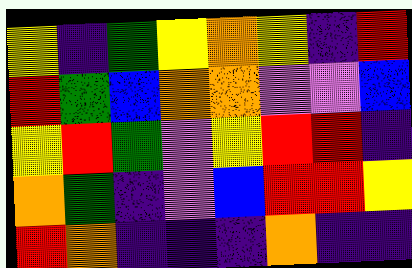[["yellow", "indigo", "green", "yellow", "orange", "yellow", "indigo", "red"], ["red", "green", "blue", "orange", "orange", "violet", "violet", "blue"], ["yellow", "red", "green", "violet", "yellow", "red", "red", "indigo"], ["orange", "green", "indigo", "violet", "blue", "red", "red", "yellow"], ["red", "orange", "indigo", "indigo", "indigo", "orange", "indigo", "indigo"]]